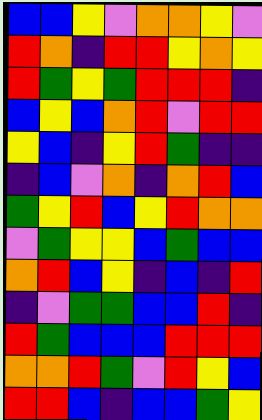[["blue", "blue", "yellow", "violet", "orange", "orange", "yellow", "violet"], ["red", "orange", "indigo", "red", "red", "yellow", "orange", "yellow"], ["red", "green", "yellow", "green", "red", "red", "red", "indigo"], ["blue", "yellow", "blue", "orange", "red", "violet", "red", "red"], ["yellow", "blue", "indigo", "yellow", "red", "green", "indigo", "indigo"], ["indigo", "blue", "violet", "orange", "indigo", "orange", "red", "blue"], ["green", "yellow", "red", "blue", "yellow", "red", "orange", "orange"], ["violet", "green", "yellow", "yellow", "blue", "green", "blue", "blue"], ["orange", "red", "blue", "yellow", "indigo", "blue", "indigo", "red"], ["indigo", "violet", "green", "green", "blue", "blue", "red", "indigo"], ["red", "green", "blue", "blue", "blue", "red", "red", "red"], ["orange", "orange", "red", "green", "violet", "red", "yellow", "blue"], ["red", "red", "blue", "indigo", "blue", "blue", "green", "yellow"]]